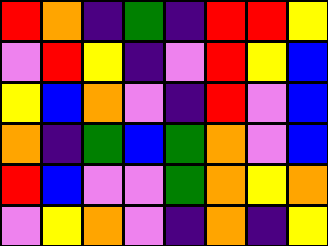[["red", "orange", "indigo", "green", "indigo", "red", "red", "yellow"], ["violet", "red", "yellow", "indigo", "violet", "red", "yellow", "blue"], ["yellow", "blue", "orange", "violet", "indigo", "red", "violet", "blue"], ["orange", "indigo", "green", "blue", "green", "orange", "violet", "blue"], ["red", "blue", "violet", "violet", "green", "orange", "yellow", "orange"], ["violet", "yellow", "orange", "violet", "indigo", "orange", "indigo", "yellow"]]